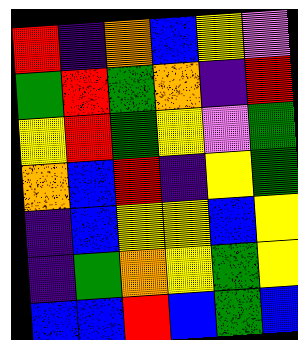[["red", "indigo", "orange", "blue", "yellow", "violet"], ["green", "red", "green", "orange", "indigo", "red"], ["yellow", "red", "green", "yellow", "violet", "green"], ["orange", "blue", "red", "indigo", "yellow", "green"], ["indigo", "blue", "yellow", "yellow", "blue", "yellow"], ["indigo", "green", "orange", "yellow", "green", "yellow"], ["blue", "blue", "red", "blue", "green", "blue"]]